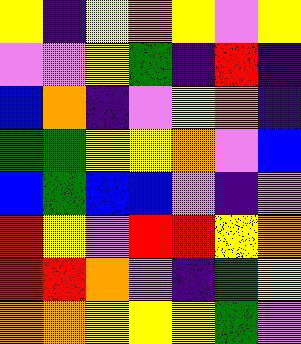[["yellow", "indigo", "yellow", "orange", "yellow", "violet", "yellow"], ["violet", "violet", "yellow", "green", "indigo", "red", "indigo"], ["blue", "orange", "indigo", "violet", "yellow", "orange", "indigo"], ["green", "green", "yellow", "yellow", "orange", "violet", "blue"], ["blue", "green", "blue", "blue", "violet", "indigo", "violet"], ["red", "yellow", "violet", "red", "red", "yellow", "orange"], ["red", "red", "orange", "violet", "indigo", "green", "yellow"], ["orange", "orange", "yellow", "yellow", "yellow", "green", "violet"]]